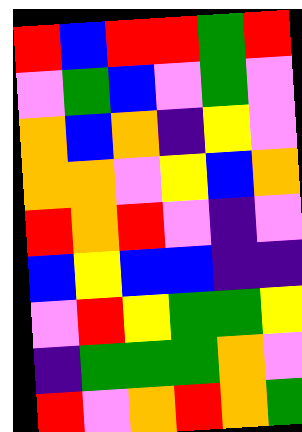[["red", "blue", "red", "red", "green", "red"], ["violet", "green", "blue", "violet", "green", "violet"], ["orange", "blue", "orange", "indigo", "yellow", "violet"], ["orange", "orange", "violet", "yellow", "blue", "orange"], ["red", "orange", "red", "violet", "indigo", "violet"], ["blue", "yellow", "blue", "blue", "indigo", "indigo"], ["violet", "red", "yellow", "green", "green", "yellow"], ["indigo", "green", "green", "green", "orange", "violet"], ["red", "violet", "orange", "red", "orange", "green"]]